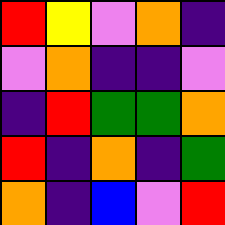[["red", "yellow", "violet", "orange", "indigo"], ["violet", "orange", "indigo", "indigo", "violet"], ["indigo", "red", "green", "green", "orange"], ["red", "indigo", "orange", "indigo", "green"], ["orange", "indigo", "blue", "violet", "red"]]